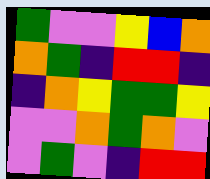[["green", "violet", "violet", "yellow", "blue", "orange"], ["orange", "green", "indigo", "red", "red", "indigo"], ["indigo", "orange", "yellow", "green", "green", "yellow"], ["violet", "violet", "orange", "green", "orange", "violet"], ["violet", "green", "violet", "indigo", "red", "red"]]